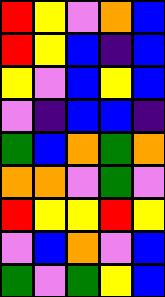[["red", "yellow", "violet", "orange", "blue"], ["red", "yellow", "blue", "indigo", "blue"], ["yellow", "violet", "blue", "yellow", "blue"], ["violet", "indigo", "blue", "blue", "indigo"], ["green", "blue", "orange", "green", "orange"], ["orange", "orange", "violet", "green", "violet"], ["red", "yellow", "yellow", "red", "yellow"], ["violet", "blue", "orange", "violet", "blue"], ["green", "violet", "green", "yellow", "blue"]]